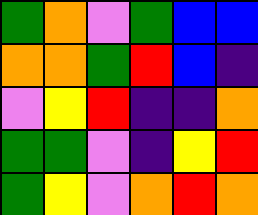[["green", "orange", "violet", "green", "blue", "blue"], ["orange", "orange", "green", "red", "blue", "indigo"], ["violet", "yellow", "red", "indigo", "indigo", "orange"], ["green", "green", "violet", "indigo", "yellow", "red"], ["green", "yellow", "violet", "orange", "red", "orange"]]